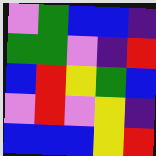[["violet", "green", "blue", "blue", "indigo"], ["green", "green", "violet", "indigo", "red"], ["blue", "red", "yellow", "green", "blue"], ["violet", "red", "violet", "yellow", "indigo"], ["blue", "blue", "blue", "yellow", "red"]]